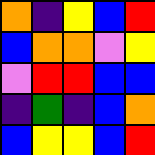[["orange", "indigo", "yellow", "blue", "red"], ["blue", "orange", "orange", "violet", "yellow"], ["violet", "red", "red", "blue", "blue"], ["indigo", "green", "indigo", "blue", "orange"], ["blue", "yellow", "yellow", "blue", "red"]]